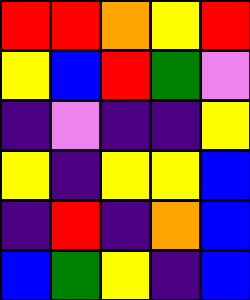[["red", "red", "orange", "yellow", "red"], ["yellow", "blue", "red", "green", "violet"], ["indigo", "violet", "indigo", "indigo", "yellow"], ["yellow", "indigo", "yellow", "yellow", "blue"], ["indigo", "red", "indigo", "orange", "blue"], ["blue", "green", "yellow", "indigo", "blue"]]